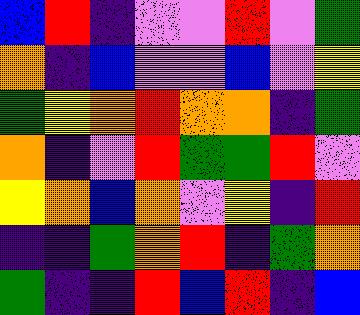[["blue", "red", "indigo", "violet", "violet", "red", "violet", "green"], ["orange", "indigo", "blue", "violet", "violet", "blue", "violet", "yellow"], ["green", "yellow", "orange", "red", "orange", "orange", "indigo", "green"], ["orange", "indigo", "violet", "red", "green", "green", "red", "violet"], ["yellow", "orange", "blue", "orange", "violet", "yellow", "indigo", "red"], ["indigo", "indigo", "green", "orange", "red", "indigo", "green", "orange"], ["green", "indigo", "indigo", "red", "blue", "red", "indigo", "blue"]]